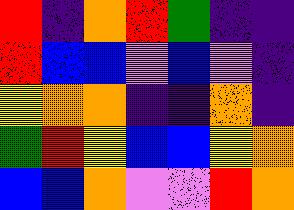[["red", "indigo", "orange", "red", "green", "indigo", "indigo"], ["red", "blue", "blue", "violet", "blue", "violet", "indigo"], ["yellow", "orange", "orange", "indigo", "indigo", "orange", "indigo"], ["green", "red", "yellow", "blue", "blue", "yellow", "orange"], ["blue", "blue", "orange", "violet", "violet", "red", "orange"]]